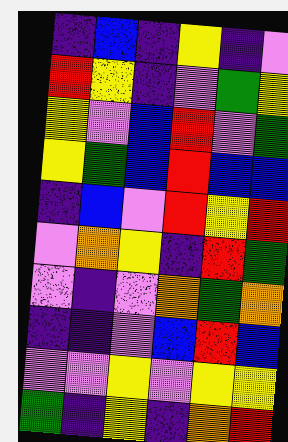[["indigo", "blue", "indigo", "yellow", "indigo", "violet"], ["red", "yellow", "indigo", "violet", "green", "yellow"], ["yellow", "violet", "blue", "red", "violet", "green"], ["yellow", "green", "blue", "red", "blue", "blue"], ["indigo", "blue", "violet", "red", "yellow", "red"], ["violet", "orange", "yellow", "indigo", "red", "green"], ["violet", "indigo", "violet", "orange", "green", "orange"], ["indigo", "indigo", "violet", "blue", "red", "blue"], ["violet", "violet", "yellow", "violet", "yellow", "yellow"], ["green", "indigo", "yellow", "indigo", "orange", "red"]]